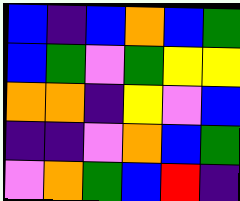[["blue", "indigo", "blue", "orange", "blue", "green"], ["blue", "green", "violet", "green", "yellow", "yellow"], ["orange", "orange", "indigo", "yellow", "violet", "blue"], ["indigo", "indigo", "violet", "orange", "blue", "green"], ["violet", "orange", "green", "blue", "red", "indigo"]]